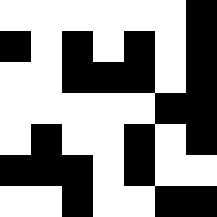[["white", "white", "white", "white", "white", "white", "black"], ["black", "white", "black", "white", "black", "white", "black"], ["white", "white", "black", "black", "black", "white", "black"], ["white", "white", "white", "white", "white", "black", "black"], ["white", "black", "white", "white", "black", "white", "black"], ["black", "black", "black", "white", "black", "white", "white"], ["white", "white", "black", "white", "white", "black", "black"]]